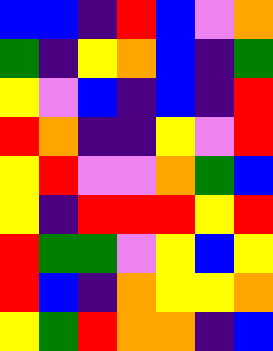[["blue", "blue", "indigo", "red", "blue", "violet", "orange"], ["green", "indigo", "yellow", "orange", "blue", "indigo", "green"], ["yellow", "violet", "blue", "indigo", "blue", "indigo", "red"], ["red", "orange", "indigo", "indigo", "yellow", "violet", "red"], ["yellow", "red", "violet", "violet", "orange", "green", "blue"], ["yellow", "indigo", "red", "red", "red", "yellow", "red"], ["red", "green", "green", "violet", "yellow", "blue", "yellow"], ["red", "blue", "indigo", "orange", "yellow", "yellow", "orange"], ["yellow", "green", "red", "orange", "orange", "indigo", "blue"]]